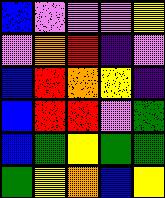[["blue", "violet", "violet", "violet", "yellow"], ["violet", "orange", "red", "indigo", "violet"], ["blue", "red", "orange", "yellow", "indigo"], ["blue", "red", "red", "violet", "green"], ["blue", "green", "yellow", "green", "green"], ["green", "yellow", "orange", "blue", "yellow"]]